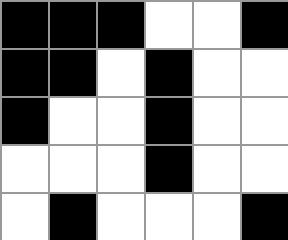[["black", "black", "black", "white", "white", "black"], ["black", "black", "white", "black", "white", "white"], ["black", "white", "white", "black", "white", "white"], ["white", "white", "white", "black", "white", "white"], ["white", "black", "white", "white", "white", "black"]]